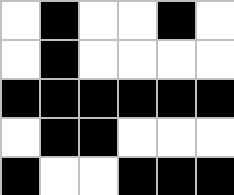[["white", "black", "white", "white", "black", "white"], ["white", "black", "white", "white", "white", "white"], ["black", "black", "black", "black", "black", "black"], ["white", "black", "black", "white", "white", "white"], ["black", "white", "white", "black", "black", "black"]]